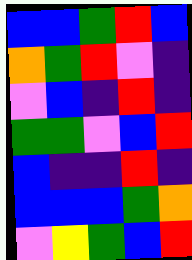[["blue", "blue", "green", "red", "blue"], ["orange", "green", "red", "violet", "indigo"], ["violet", "blue", "indigo", "red", "indigo"], ["green", "green", "violet", "blue", "red"], ["blue", "indigo", "indigo", "red", "indigo"], ["blue", "blue", "blue", "green", "orange"], ["violet", "yellow", "green", "blue", "red"]]